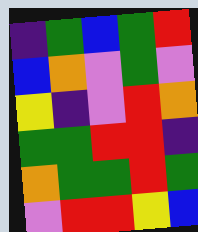[["indigo", "green", "blue", "green", "red"], ["blue", "orange", "violet", "green", "violet"], ["yellow", "indigo", "violet", "red", "orange"], ["green", "green", "red", "red", "indigo"], ["orange", "green", "green", "red", "green"], ["violet", "red", "red", "yellow", "blue"]]